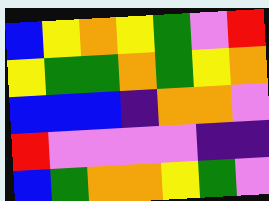[["blue", "yellow", "orange", "yellow", "green", "violet", "red"], ["yellow", "green", "green", "orange", "green", "yellow", "orange"], ["blue", "blue", "blue", "indigo", "orange", "orange", "violet"], ["red", "violet", "violet", "violet", "violet", "indigo", "indigo"], ["blue", "green", "orange", "orange", "yellow", "green", "violet"]]